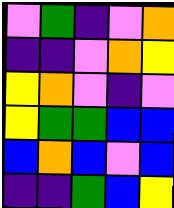[["violet", "green", "indigo", "violet", "orange"], ["indigo", "indigo", "violet", "orange", "yellow"], ["yellow", "orange", "violet", "indigo", "violet"], ["yellow", "green", "green", "blue", "blue"], ["blue", "orange", "blue", "violet", "blue"], ["indigo", "indigo", "green", "blue", "yellow"]]